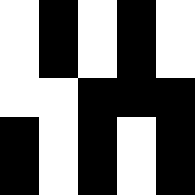[["white", "black", "white", "black", "white"], ["white", "black", "white", "black", "white"], ["white", "white", "black", "black", "black"], ["black", "white", "black", "white", "black"], ["black", "white", "black", "white", "black"]]